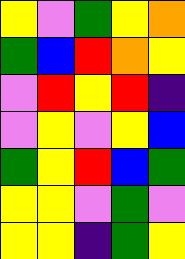[["yellow", "violet", "green", "yellow", "orange"], ["green", "blue", "red", "orange", "yellow"], ["violet", "red", "yellow", "red", "indigo"], ["violet", "yellow", "violet", "yellow", "blue"], ["green", "yellow", "red", "blue", "green"], ["yellow", "yellow", "violet", "green", "violet"], ["yellow", "yellow", "indigo", "green", "yellow"]]